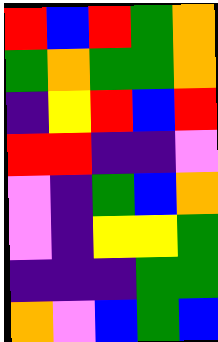[["red", "blue", "red", "green", "orange"], ["green", "orange", "green", "green", "orange"], ["indigo", "yellow", "red", "blue", "red"], ["red", "red", "indigo", "indigo", "violet"], ["violet", "indigo", "green", "blue", "orange"], ["violet", "indigo", "yellow", "yellow", "green"], ["indigo", "indigo", "indigo", "green", "green"], ["orange", "violet", "blue", "green", "blue"]]